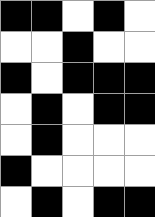[["black", "black", "white", "black", "white"], ["white", "white", "black", "white", "white"], ["black", "white", "black", "black", "black"], ["white", "black", "white", "black", "black"], ["white", "black", "white", "white", "white"], ["black", "white", "white", "white", "white"], ["white", "black", "white", "black", "black"]]